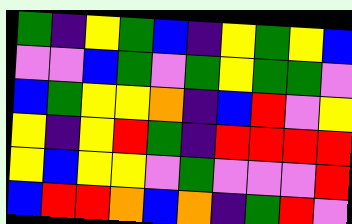[["green", "indigo", "yellow", "green", "blue", "indigo", "yellow", "green", "yellow", "blue"], ["violet", "violet", "blue", "green", "violet", "green", "yellow", "green", "green", "violet"], ["blue", "green", "yellow", "yellow", "orange", "indigo", "blue", "red", "violet", "yellow"], ["yellow", "indigo", "yellow", "red", "green", "indigo", "red", "red", "red", "red"], ["yellow", "blue", "yellow", "yellow", "violet", "green", "violet", "violet", "violet", "red"], ["blue", "red", "red", "orange", "blue", "orange", "indigo", "green", "red", "violet"]]